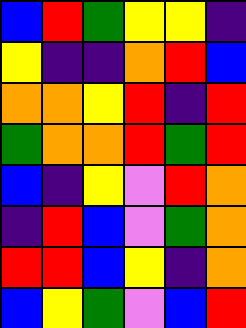[["blue", "red", "green", "yellow", "yellow", "indigo"], ["yellow", "indigo", "indigo", "orange", "red", "blue"], ["orange", "orange", "yellow", "red", "indigo", "red"], ["green", "orange", "orange", "red", "green", "red"], ["blue", "indigo", "yellow", "violet", "red", "orange"], ["indigo", "red", "blue", "violet", "green", "orange"], ["red", "red", "blue", "yellow", "indigo", "orange"], ["blue", "yellow", "green", "violet", "blue", "red"]]